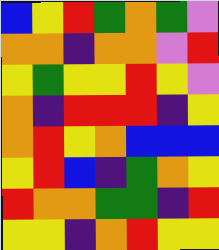[["blue", "yellow", "red", "green", "orange", "green", "violet"], ["orange", "orange", "indigo", "orange", "orange", "violet", "red"], ["yellow", "green", "yellow", "yellow", "red", "yellow", "violet"], ["orange", "indigo", "red", "red", "red", "indigo", "yellow"], ["orange", "red", "yellow", "orange", "blue", "blue", "blue"], ["yellow", "red", "blue", "indigo", "green", "orange", "yellow"], ["red", "orange", "orange", "green", "green", "indigo", "red"], ["yellow", "yellow", "indigo", "orange", "red", "yellow", "yellow"]]